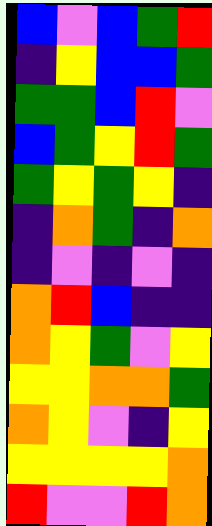[["blue", "violet", "blue", "green", "red"], ["indigo", "yellow", "blue", "blue", "green"], ["green", "green", "blue", "red", "violet"], ["blue", "green", "yellow", "red", "green"], ["green", "yellow", "green", "yellow", "indigo"], ["indigo", "orange", "green", "indigo", "orange"], ["indigo", "violet", "indigo", "violet", "indigo"], ["orange", "red", "blue", "indigo", "indigo"], ["orange", "yellow", "green", "violet", "yellow"], ["yellow", "yellow", "orange", "orange", "green"], ["orange", "yellow", "violet", "indigo", "yellow"], ["yellow", "yellow", "yellow", "yellow", "orange"], ["red", "violet", "violet", "red", "orange"]]